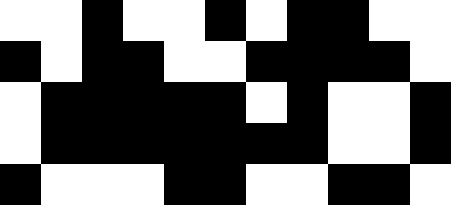[["white", "white", "black", "white", "white", "black", "white", "black", "black", "white", "white"], ["black", "white", "black", "black", "white", "white", "black", "black", "black", "black", "white"], ["white", "black", "black", "black", "black", "black", "white", "black", "white", "white", "black"], ["white", "black", "black", "black", "black", "black", "black", "black", "white", "white", "black"], ["black", "white", "white", "white", "black", "black", "white", "white", "black", "black", "white"]]